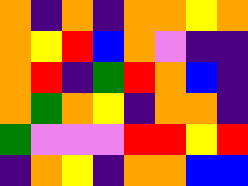[["orange", "indigo", "orange", "indigo", "orange", "orange", "yellow", "orange"], ["orange", "yellow", "red", "blue", "orange", "violet", "indigo", "indigo"], ["orange", "red", "indigo", "green", "red", "orange", "blue", "indigo"], ["orange", "green", "orange", "yellow", "indigo", "orange", "orange", "indigo"], ["green", "violet", "violet", "violet", "red", "red", "yellow", "red"], ["indigo", "orange", "yellow", "indigo", "orange", "orange", "blue", "blue"]]